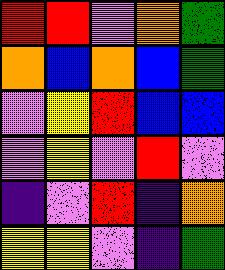[["red", "red", "violet", "orange", "green"], ["orange", "blue", "orange", "blue", "green"], ["violet", "yellow", "red", "blue", "blue"], ["violet", "yellow", "violet", "red", "violet"], ["indigo", "violet", "red", "indigo", "orange"], ["yellow", "yellow", "violet", "indigo", "green"]]